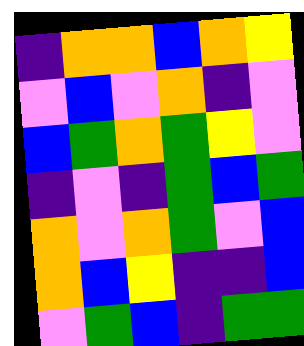[["indigo", "orange", "orange", "blue", "orange", "yellow"], ["violet", "blue", "violet", "orange", "indigo", "violet"], ["blue", "green", "orange", "green", "yellow", "violet"], ["indigo", "violet", "indigo", "green", "blue", "green"], ["orange", "violet", "orange", "green", "violet", "blue"], ["orange", "blue", "yellow", "indigo", "indigo", "blue"], ["violet", "green", "blue", "indigo", "green", "green"]]